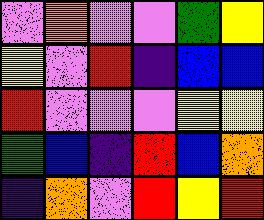[["violet", "orange", "violet", "violet", "green", "yellow"], ["yellow", "violet", "red", "indigo", "blue", "blue"], ["red", "violet", "violet", "violet", "yellow", "yellow"], ["green", "blue", "indigo", "red", "blue", "orange"], ["indigo", "orange", "violet", "red", "yellow", "red"]]